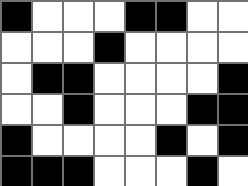[["black", "white", "white", "white", "black", "black", "white", "white"], ["white", "white", "white", "black", "white", "white", "white", "white"], ["white", "black", "black", "white", "white", "white", "white", "black"], ["white", "white", "black", "white", "white", "white", "black", "black"], ["black", "white", "white", "white", "white", "black", "white", "black"], ["black", "black", "black", "white", "white", "white", "black", "white"]]